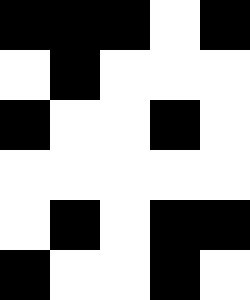[["black", "black", "black", "white", "black"], ["white", "black", "white", "white", "white"], ["black", "white", "white", "black", "white"], ["white", "white", "white", "white", "white"], ["white", "black", "white", "black", "black"], ["black", "white", "white", "black", "white"]]